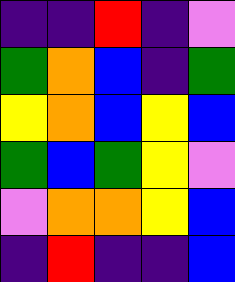[["indigo", "indigo", "red", "indigo", "violet"], ["green", "orange", "blue", "indigo", "green"], ["yellow", "orange", "blue", "yellow", "blue"], ["green", "blue", "green", "yellow", "violet"], ["violet", "orange", "orange", "yellow", "blue"], ["indigo", "red", "indigo", "indigo", "blue"]]